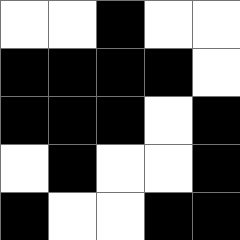[["white", "white", "black", "white", "white"], ["black", "black", "black", "black", "white"], ["black", "black", "black", "white", "black"], ["white", "black", "white", "white", "black"], ["black", "white", "white", "black", "black"]]